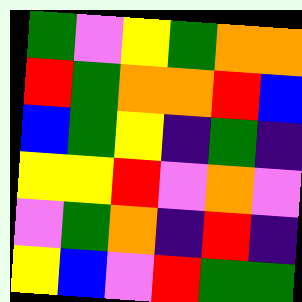[["green", "violet", "yellow", "green", "orange", "orange"], ["red", "green", "orange", "orange", "red", "blue"], ["blue", "green", "yellow", "indigo", "green", "indigo"], ["yellow", "yellow", "red", "violet", "orange", "violet"], ["violet", "green", "orange", "indigo", "red", "indigo"], ["yellow", "blue", "violet", "red", "green", "green"]]